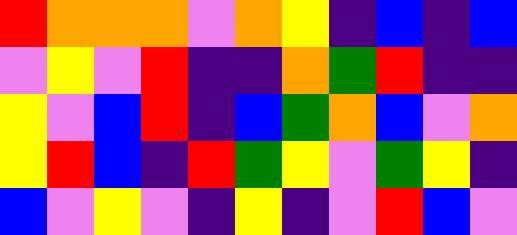[["red", "orange", "orange", "orange", "violet", "orange", "yellow", "indigo", "blue", "indigo", "blue"], ["violet", "yellow", "violet", "red", "indigo", "indigo", "orange", "green", "red", "indigo", "indigo"], ["yellow", "violet", "blue", "red", "indigo", "blue", "green", "orange", "blue", "violet", "orange"], ["yellow", "red", "blue", "indigo", "red", "green", "yellow", "violet", "green", "yellow", "indigo"], ["blue", "violet", "yellow", "violet", "indigo", "yellow", "indigo", "violet", "red", "blue", "violet"]]